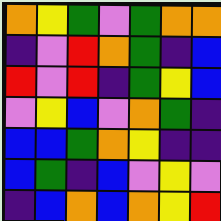[["orange", "yellow", "green", "violet", "green", "orange", "orange"], ["indigo", "violet", "red", "orange", "green", "indigo", "blue"], ["red", "violet", "red", "indigo", "green", "yellow", "blue"], ["violet", "yellow", "blue", "violet", "orange", "green", "indigo"], ["blue", "blue", "green", "orange", "yellow", "indigo", "indigo"], ["blue", "green", "indigo", "blue", "violet", "yellow", "violet"], ["indigo", "blue", "orange", "blue", "orange", "yellow", "red"]]